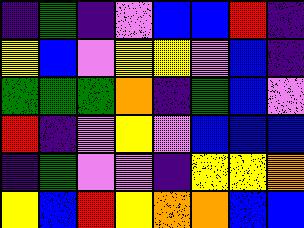[["indigo", "green", "indigo", "violet", "blue", "blue", "red", "indigo"], ["yellow", "blue", "violet", "yellow", "yellow", "violet", "blue", "indigo"], ["green", "green", "green", "orange", "indigo", "green", "blue", "violet"], ["red", "indigo", "violet", "yellow", "violet", "blue", "blue", "blue"], ["indigo", "green", "violet", "violet", "indigo", "yellow", "yellow", "orange"], ["yellow", "blue", "red", "yellow", "orange", "orange", "blue", "blue"]]